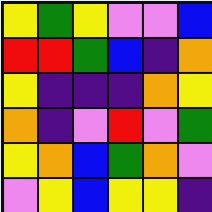[["yellow", "green", "yellow", "violet", "violet", "blue"], ["red", "red", "green", "blue", "indigo", "orange"], ["yellow", "indigo", "indigo", "indigo", "orange", "yellow"], ["orange", "indigo", "violet", "red", "violet", "green"], ["yellow", "orange", "blue", "green", "orange", "violet"], ["violet", "yellow", "blue", "yellow", "yellow", "indigo"]]